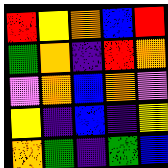[["red", "yellow", "orange", "blue", "red"], ["green", "orange", "indigo", "red", "orange"], ["violet", "orange", "blue", "orange", "violet"], ["yellow", "indigo", "blue", "indigo", "yellow"], ["orange", "green", "indigo", "green", "blue"]]